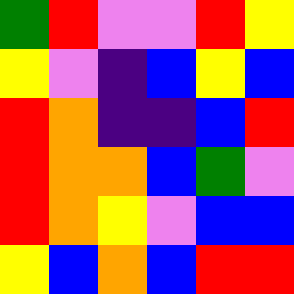[["green", "red", "violet", "violet", "red", "yellow"], ["yellow", "violet", "indigo", "blue", "yellow", "blue"], ["red", "orange", "indigo", "indigo", "blue", "red"], ["red", "orange", "orange", "blue", "green", "violet"], ["red", "orange", "yellow", "violet", "blue", "blue"], ["yellow", "blue", "orange", "blue", "red", "red"]]